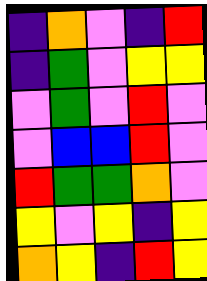[["indigo", "orange", "violet", "indigo", "red"], ["indigo", "green", "violet", "yellow", "yellow"], ["violet", "green", "violet", "red", "violet"], ["violet", "blue", "blue", "red", "violet"], ["red", "green", "green", "orange", "violet"], ["yellow", "violet", "yellow", "indigo", "yellow"], ["orange", "yellow", "indigo", "red", "yellow"]]